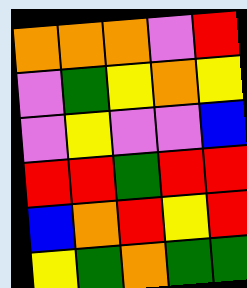[["orange", "orange", "orange", "violet", "red"], ["violet", "green", "yellow", "orange", "yellow"], ["violet", "yellow", "violet", "violet", "blue"], ["red", "red", "green", "red", "red"], ["blue", "orange", "red", "yellow", "red"], ["yellow", "green", "orange", "green", "green"]]